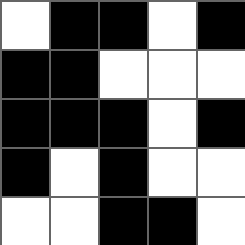[["white", "black", "black", "white", "black"], ["black", "black", "white", "white", "white"], ["black", "black", "black", "white", "black"], ["black", "white", "black", "white", "white"], ["white", "white", "black", "black", "white"]]